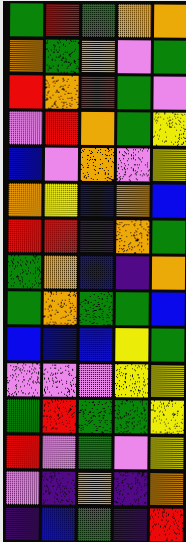[["green", "red", "green", "orange", "orange"], ["orange", "green", "orange", "violet", "green"], ["red", "orange", "red", "green", "violet"], ["violet", "red", "orange", "green", "yellow"], ["blue", "violet", "orange", "violet", "yellow"], ["orange", "yellow", "blue", "orange", "blue"], ["red", "red", "indigo", "orange", "green"], ["green", "orange", "blue", "indigo", "orange"], ["green", "orange", "green", "green", "blue"], ["blue", "blue", "blue", "yellow", "green"], ["violet", "violet", "violet", "yellow", "yellow"], ["green", "red", "green", "green", "yellow"], ["red", "violet", "green", "violet", "yellow"], ["violet", "indigo", "orange", "indigo", "orange"], ["indigo", "blue", "green", "indigo", "red"]]